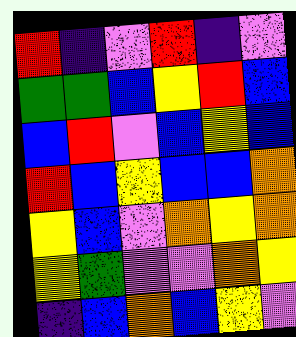[["red", "indigo", "violet", "red", "indigo", "violet"], ["green", "green", "blue", "yellow", "red", "blue"], ["blue", "red", "violet", "blue", "yellow", "blue"], ["red", "blue", "yellow", "blue", "blue", "orange"], ["yellow", "blue", "violet", "orange", "yellow", "orange"], ["yellow", "green", "violet", "violet", "orange", "yellow"], ["indigo", "blue", "orange", "blue", "yellow", "violet"]]